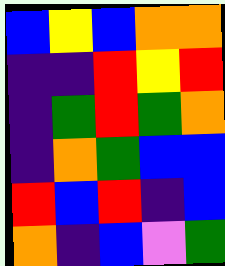[["blue", "yellow", "blue", "orange", "orange"], ["indigo", "indigo", "red", "yellow", "red"], ["indigo", "green", "red", "green", "orange"], ["indigo", "orange", "green", "blue", "blue"], ["red", "blue", "red", "indigo", "blue"], ["orange", "indigo", "blue", "violet", "green"]]